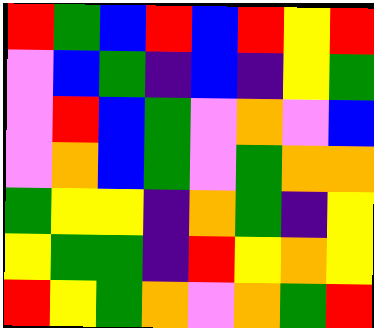[["red", "green", "blue", "red", "blue", "red", "yellow", "red"], ["violet", "blue", "green", "indigo", "blue", "indigo", "yellow", "green"], ["violet", "red", "blue", "green", "violet", "orange", "violet", "blue"], ["violet", "orange", "blue", "green", "violet", "green", "orange", "orange"], ["green", "yellow", "yellow", "indigo", "orange", "green", "indigo", "yellow"], ["yellow", "green", "green", "indigo", "red", "yellow", "orange", "yellow"], ["red", "yellow", "green", "orange", "violet", "orange", "green", "red"]]